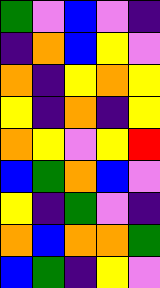[["green", "violet", "blue", "violet", "indigo"], ["indigo", "orange", "blue", "yellow", "violet"], ["orange", "indigo", "yellow", "orange", "yellow"], ["yellow", "indigo", "orange", "indigo", "yellow"], ["orange", "yellow", "violet", "yellow", "red"], ["blue", "green", "orange", "blue", "violet"], ["yellow", "indigo", "green", "violet", "indigo"], ["orange", "blue", "orange", "orange", "green"], ["blue", "green", "indigo", "yellow", "violet"]]